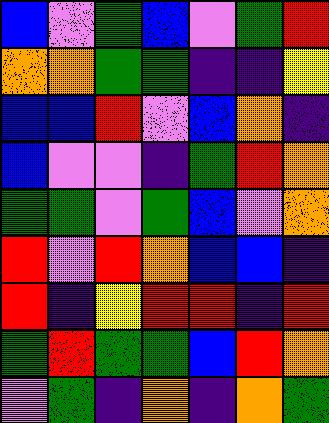[["blue", "violet", "green", "blue", "violet", "green", "red"], ["orange", "orange", "green", "green", "indigo", "indigo", "yellow"], ["blue", "blue", "red", "violet", "blue", "orange", "indigo"], ["blue", "violet", "violet", "indigo", "green", "red", "orange"], ["green", "green", "violet", "green", "blue", "violet", "orange"], ["red", "violet", "red", "orange", "blue", "blue", "indigo"], ["red", "indigo", "yellow", "red", "red", "indigo", "red"], ["green", "red", "green", "green", "blue", "red", "orange"], ["violet", "green", "indigo", "orange", "indigo", "orange", "green"]]